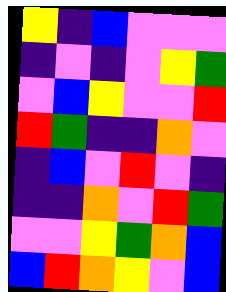[["yellow", "indigo", "blue", "violet", "violet", "violet"], ["indigo", "violet", "indigo", "violet", "yellow", "green"], ["violet", "blue", "yellow", "violet", "violet", "red"], ["red", "green", "indigo", "indigo", "orange", "violet"], ["indigo", "blue", "violet", "red", "violet", "indigo"], ["indigo", "indigo", "orange", "violet", "red", "green"], ["violet", "violet", "yellow", "green", "orange", "blue"], ["blue", "red", "orange", "yellow", "violet", "blue"]]